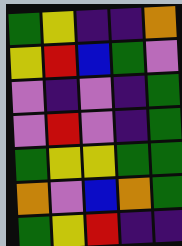[["green", "yellow", "indigo", "indigo", "orange"], ["yellow", "red", "blue", "green", "violet"], ["violet", "indigo", "violet", "indigo", "green"], ["violet", "red", "violet", "indigo", "green"], ["green", "yellow", "yellow", "green", "green"], ["orange", "violet", "blue", "orange", "green"], ["green", "yellow", "red", "indigo", "indigo"]]